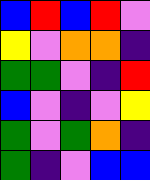[["blue", "red", "blue", "red", "violet"], ["yellow", "violet", "orange", "orange", "indigo"], ["green", "green", "violet", "indigo", "red"], ["blue", "violet", "indigo", "violet", "yellow"], ["green", "violet", "green", "orange", "indigo"], ["green", "indigo", "violet", "blue", "blue"]]